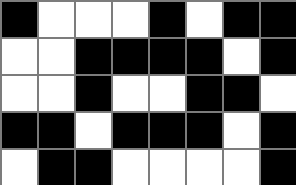[["black", "white", "white", "white", "black", "white", "black", "black"], ["white", "white", "black", "black", "black", "black", "white", "black"], ["white", "white", "black", "white", "white", "black", "black", "white"], ["black", "black", "white", "black", "black", "black", "white", "black"], ["white", "black", "black", "white", "white", "white", "white", "black"]]